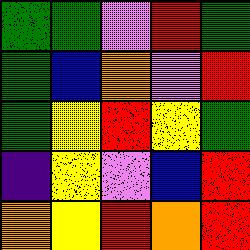[["green", "green", "violet", "red", "green"], ["green", "blue", "orange", "violet", "red"], ["green", "yellow", "red", "yellow", "green"], ["indigo", "yellow", "violet", "blue", "red"], ["orange", "yellow", "red", "orange", "red"]]